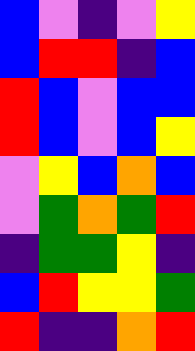[["blue", "violet", "indigo", "violet", "yellow"], ["blue", "red", "red", "indigo", "blue"], ["red", "blue", "violet", "blue", "blue"], ["red", "blue", "violet", "blue", "yellow"], ["violet", "yellow", "blue", "orange", "blue"], ["violet", "green", "orange", "green", "red"], ["indigo", "green", "green", "yellow", "indigo"], ["blue", "red", "yellow", "yellow", "green"], ["red", "indigo", "indigo", "orange", "red"]]